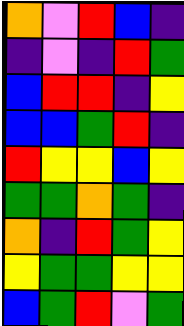[["orange", "violet", "red", "blue", "indigo"], ["indigo", "violet", "indigo", "red", "green"], ["blue", "red", "red", "indigo", "yellow"], ["blue", "blue", "green", "red", "indigo"], ["red", "yellow", "yellow", "blue", "yellow"], ["green", "green", "orange", "green", "indigo"], ["orange", "indigo", "red", "green", "yellow"], ["yellow", "green", "green", "yellow", "yellow"], ["blue", "green", "red", "violet", "green"]]